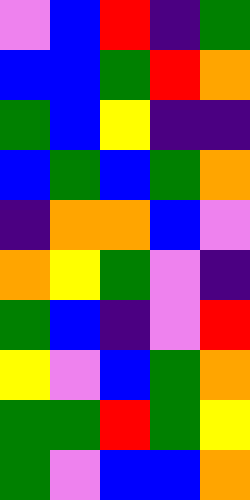[["violet", "blue", "red", "indigo", "green"], ["blue", "blue", "green", "red", "orange"], ["green", "blue", "yellow", "indigo", "indigo"], ["blue", "green", "blue", "green", "orange"], ["indigo", "orange", "orange", "blue", "violet"], ["orange", "yellow", "green", "violet", "indigo"], ["green", "blue", "indigo", "violet", "red"], ["yellow", "violet", "blue", "green", "orange"], ["green", "green", "red", "green", "yellow"], ["green", "violet", "blue", "blue", "orange"]]